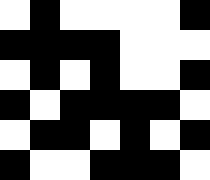[["white", "black", "white", "white", "white", "white", "black"], ["black", "black", "black", "black", "white", "white", "white"], ["white", "black", "white", "black", "white", "white", "black"], ["black", "white", "black", "black", "black", "black", "white"], ["white", "black", "black", "white", "black", "white", "black"], ["black", "white", "white", "black", "black", "black", "white"]]